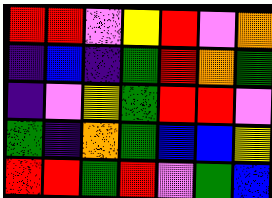[["red", "red", "violet", "yellow", "red", "violet", "orange"], ["indigo", "blue", "indigo", "green", "red", "orange", "green"], ["indigo", "violet", "yellow", "green", "red", "red", "violet"], ["green", "indigo", "orange", "green", "blue", "blue", "yellow"], ["red", "red", "green", "red", "violet", "green", "blue"]]